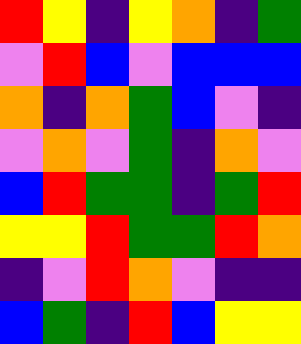[["red", "yellow", "indigo", "yellow", "orange", "indigo", "green"], ["violet", "red", "blue", "violet", "blue", "blue", "blue"], ["orange", "indigo", "orange", "green", "blue", "violet", "indigo"], ["violet", "orange", "violet", "green", "indigo", "orange", "violet"], ["blue", "red", "green", "green", "indigo", "green", "red"], ["yellow", "yellow", "red", "green", "green", "red", "orange"], ["indigo", "violet", "red", "orange", "violet", "indigo", "indigo"], ["blue", "green", "indigo", "red", "blue", "yellow", "yellow"]]